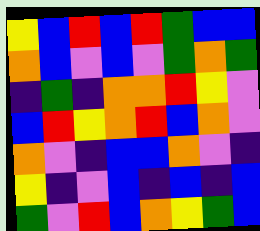[["yellow", "blue", "red", "blue", "red", "green", "blue", "blue"], ["orange", "blue", "violet", "blue", "violet", "green", "orange", "green"], ["indigo", "green", "indigo", "orange", "orange", "red", "yellow", "violet"], ["blue", "red", "yellow", "orange", "red", "blue", "orange", "violet"], ["orange", "violet", "indigo", "blue", "blue", "orange", "violet", "indigo"], ["yellow", "indigo", "violet", "blue", "indigo", "blue", "indigo", "blue"], ["green", "violet", "red", "blue", "orange", "yellow", "green", "blue"]]